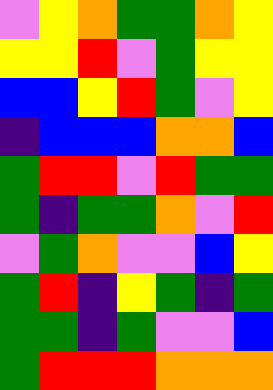[["violet", "yellow", "orange", "green", "green", "orange", "yellow"], ["yellow", "yellow", "red", "violet", "green", "yellow", "yellow"], ["blue", "blue", "yellow", "red", "green", "violet", "yellow"], ["indigo", "blue", "blue", "blue", "orange", "orange", "blue"], ["green", "red", "red", "violet", "red", "green", "green"], ["green", "indigo", "green", "green", "orange", "violet", "red"], ["violet", "green", "orange", "violet", "violet", "blue", "yellow"], ["green", "red", "indigo", "yellow", "green", "indigo", "green"], ["green", "green", "indigo", "green", "violet", "violet", "blue"], ["green", "red", "red", "red", "orange", "orange", "orange"]]